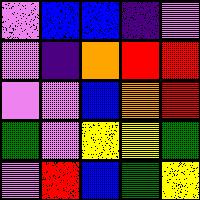[["violet", "blue", "blue", "indigo", "violet"], ["violet", "indigo", "orange", "red", "red"], ["violet", "violet", "blue", "orange", "red"], ["green", "violet", "yellow", "yellow", "green"], ["violet", "red", "blue", "green", "yellow"]]